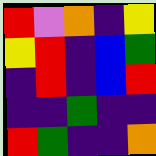[["red", "violet", "orange", "indigo", "yellow"], ["yellow", "red", "indigo", "blue", "green"], ["indigo", "red", "indigo", "blue", "red"], ["indigo", "indigo", "green", "indigo", "indigo"], ["red", "green", "indigo", "indigo", "orange"]]